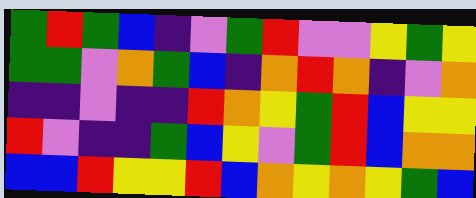[["green", "red", "green", "blue", "indigo", "violet", "green", "red", "violet", "violet", "yellow", "green", "yellow"], ["green", "green", "violet", "orange", "green", "blue", "indigo", "orange", "red", "orange", "indigo", "violet", "orange"], ["indigo", "indigo", "violet", "indigo", "indigo", "red", "orange", "yellow", "green", "red", "blue", "yellow", "yellow"], ["red", "violet", "indigo", "indigo", "green", "blue", "yellow", "violet", "green", "red", "blue", "orange", "orange"], ["blue", "blue", "red", "yellow", "yellow", "red", "blue", "orange", "yellow", "orange", "yellow", "green", "blue"]]